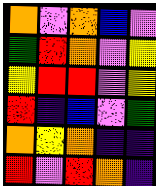[["orange", "violet", "orange", "blue", "violet"], ["green", "red", "orange", "violet", "yellow"], ["yellow", "red", "red", "violet", "yellow"], ["red", "indigo", "blue", "violet", "green"], ["orange", "yellow", "orange", "indigo", "indigo"], ["red", "violet", "red", "orange", "indigo"]]